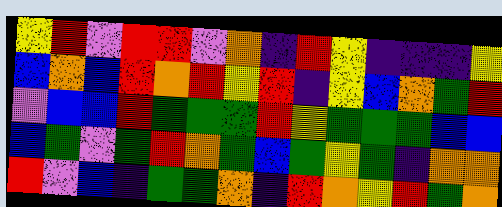[["yellow", "red", "violet", "red", "red", "violet", "orange", "indigo", "red", "yellow", "indigo", "indigo", "indigo", "yellow"], ["blue", "orange", "blue", "red", "orange", "red", "yellow", "red", "indigo", "yellow", "blue", "orange", "green", "red"], ["violet", "blue", "blue", "red", "green", "green", "green", "red", "yellow", "green", "green", "green", "blue", "blue"], ["blue", "green", "violet", "green", "red", "orange", "green", "blue", "green", "yellow", "green", "indigo", "orange", "orange"], ["red", "violet", "blue", "indigo", "green", "green", "orange", "indigo", "red", "orange", "yellow", "red", "green", "orange"]]